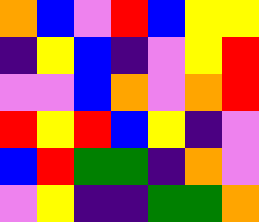[["orange", "blue", "violet", "red", "blue", "yellow", "yellow"], ["indigo", "yellow", "blue", "indigo", "violet", "yellow", "red"], ["violet", "violet", "blue", "orange", "violet", "orange", "red"], ["red", "yellow", "red", "blue", "yellow", "indigo", "violet"], ["blue", "red", "green", "green", "indigo", "orange", "violet"], ["violet", "yellow", "indigo", "indigo", "green", "green", "orange"]]